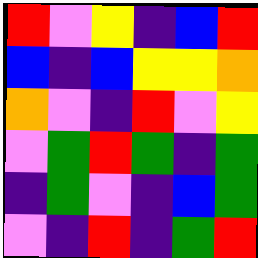[["red", "violet", "yellow", "indigo", "blue", "red"], ["blue", "indigo", "blue", "yellow", "yellow", "orange"], ["orange", "violet", "indigo", "red", "violet", "yellow"], ["violet", "green", "red", "green", "indigo", "green"], ["indigo", "green", "violet", "indigo", "blue", "green"], ["violet", "indigo", "red", "indigo", "green", "red"]]